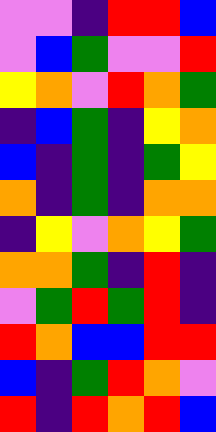[["violet", "violet", "indigo", "red", "red", "blue"], ["violet", "blue", "green", "violet", "violet", "red"], ["yellow", "orange", "violet", "red", "orange", "green"], ["indigo", "blue", "green", "indigo", "yellow", "orange"], ["blue", "indigo", "green", "indigo", "green", "yellow"], ["orange", "indigo", "green", "indigo", "orange", "orange"], ["indigo", "yellow", "violet", "orange", "yellow", "green"], ["orange", "orange", "green", "indigo", "red", "indigo"], ["violet", "green", "red", "green", "red", "indigo"], ["red", "orange", "blue", "blue", "red", "red"], ["blue", "indigo", "green", "red", "orange", "violet"], ["red", "indigo", "red", "orange", "red", "blue"]]